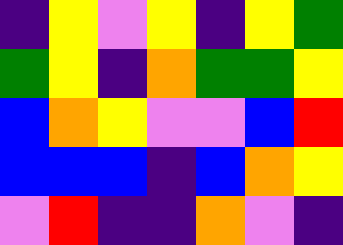[["indigo", "yellow", "violet", "yellow", "indigo", "yellow", "green"], ["green", "yellow", "indigo", "orange", "green", "green", "yellow"], ["blue", "orange", "yellow", "violet", "violet", "blue", "red"], ["blue", "blue", "blue", "indigo", "blue", "orange", "yellow"], ["violet", "red", "indigo", "indigo", "orange", "violet", "indigo"]]